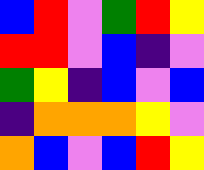[["blue", "red", "violet", "green", "red", "yellow"], ["red", "red", "violet", "blue", "indigo", "violet"], ["green", "yellow", "indigo", "blue", "violet", "blue"], ["indigo", "orange", "orange", "orange", "yellow", "violet"], ["orange", "blue", "violet", "blue", "red", "yellow"]]